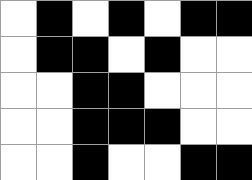[["white", "black", "white", "black", "white", "black", "black"], ["white", "black", "black", "white", "black", "white", "white"], ["white", "white", "black", "black", "white", "white", "white"], ["white", "white", "black", "black", "black", "white", "white"], ["white", "white", "black", "white", "white", "black", "black"]]